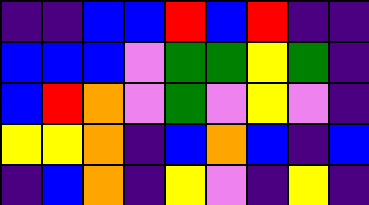[["indigo", "indigo", "blue", "blue", "red", "blue", "red", "indigo", "indigo"], ["blue", "blue", "blue", "violet", "green", "green", "yellow", "green", "indigo"], ["blue", "red", "orange", "violet", "green", "violet", "yellow", "violet", "indigo"], ["yellow", "yellow", "orange", "indigo", "blue", "orange", "blue", "indigo", "blue"], ["indigo", "blue", "orange", "indigo", "yellow", "violet", "indigo", "yellow", "indigo"]]